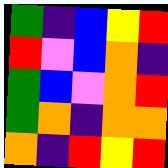[["green", "indigo", "blue", "yellow", "red"], ["red", "violet", "blue", "orange", "indigo"], ["green", "blue", "violet", "orange", "red"], ["green", "orange", "indigo", "orange", "orange"], ["orange", "indigo", "red", "yellow", "red"]]